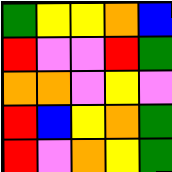[["green", "yellow", "yellow", "orange", "blue"], ["red", "violet", "violet", "red", "green"], ["orange", "orange", "violet", "yellow", "violet"], ["red", "blue", "yellow", "orange", "green"], ["red", "violet", "orange", "yellow", "green"]]